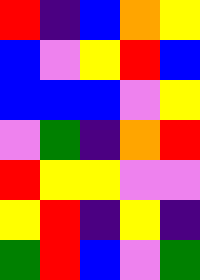[["red", "indigo", "blue", "orange", "yellow"], ["blue", "violet", "yellow", "red", "blue"], ["blue", "blue", "blue", "violet", "yellow"], ["violet", "green", "indigo", "orange", "red"], ["red", "yellow", "yellow", "violet", "violet"], ["yellow", "red", "indigo", "yellow", "indigo"], ["green", "red", "blue", "violet", "green"]]